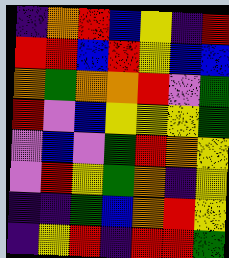[["indigo", "orange", "red", "blue", "yellow", "indigo", "red"], ["red", "red", "blue", "red", "yellow", "blue", "blue"], ["orange", "green", "orange", "orange", "red", "violet", "green"], ["red", "violet", "blue", "yellow", "yellow", "yellow", "green"], ["violet", "blue", "violet", "green", "red", "orange", "yellow"], ["violet", "red", "yellow", "green", "orange", "indigo", "yellow"], ["indigo", "indigo", "green", "blue", "orange", "red", "yellow"], ["indigo", "yellow", "red", "indigo", "red", "red", "green"]]